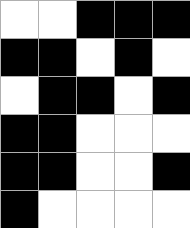[["white", "white", "black", "black", "black"], ["black", "black", "white", "black", "white"], ["white", "black", "black", "white", "black"], ["black", "black", "white", "white", "white"], ["black", "black", "white", "white", "black"], ["black", "white", "white", "white", "white"]]